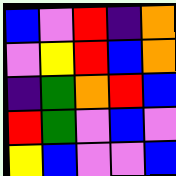[["blue", "violet", "red", "indigo", "orange"], ["violet", "yellow", "red", "blue", "orange"], ["indigo", "green", "orange", "red", "blue"], ["red", "green", "violet", "blue", "violet"], ["yellow", "blue", "violet", "violet", "blue"]]